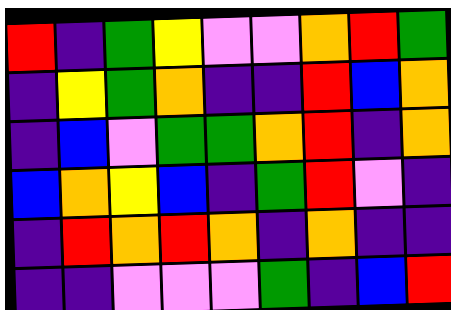[["red", "indigo", "green", "yellow", "violet", "violet", "orange", "red", "green"], ["indigo", "yellow", "green", "orange", "indigo", "indigo", "red", "blue", "orange"], ["indigo", "blue", "violet", "green", "green", "orange", "red", "indigo", "orange"], ["blue", "orange", "yellow", "blue", "indigo", "green", "red", "violet", "indigo"], ["indigo", "red", "orange", "red", "orange", "indigo", "orange", "indigo", "indigo"], ["indigo", "indigo", "violet", "violet", "violet", "green", "indigo", "blue", "red"]]